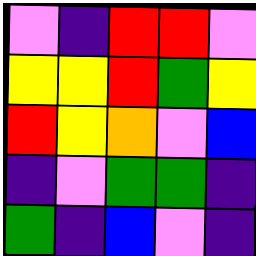[["violet", "indigo", "red", "red", "violet"], ["yellow", "yellow", "red", "green", "yellow"], ["red", "yellow", "orange", "violet", "blue"], ["indigo", "violet", "green", "green", "indigo"], ["green", "indigo", "blue", "violet", "indigo"]]